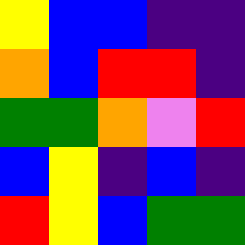[["yellow", "blue", "blue", "indigo", "indigo"], ["orange", "blue", "red", "red", "indigo"], ["green", "green", "orange", "violet", "red"], ["blue", "yellow", "indigo", "blue", "indigo"], ["red", "yellow", "blue", "green", "green"]]